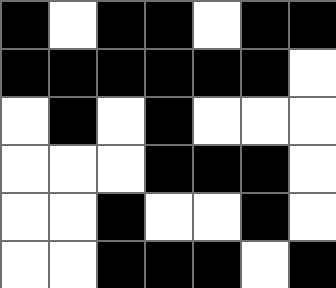[["black", "white", "black", "black", "white", "black", "black"], ["black", "black", "black", "black", "black", "black", "white"], ["white", "black", "white", "black", "white", "white", "white"], ["white", "white", "white", "black", "black", "black", "white"], ["white", "white", "black", "white", "white", "black", "white"], ["white", "white", "black", "black", "black", "white", "black"]]